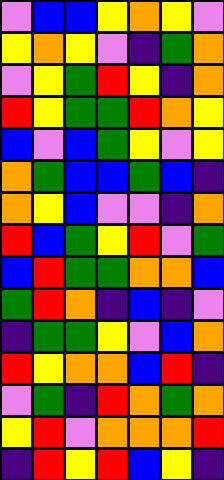[["violet", "blue", "blue", "yellow", "orange", "yellow", "violet"], ["yellow", "orange", "yellow", "violet", "indigo", "green", "orange"], ["violet", "yellow", "green", "red", "yellow", "indigo", "orange"], ["red", "yellow", "green", "green", "red", "orange", "yellow"], ["blue", "violet", "blue", "green", "yellow", "violet", "yellow"], ["orange", "green", "blue", "blue", "green", "blue", "indigo"], ["orange", "yellow", "blue", "violet", "violet", "indigo", "orange"], ["red", "blue", "green", "yellow", "red", "violet", "green"], ["blue", "red", "green", "green", "orange", "orange", "blue"], ["green", "red", "orange", "indigo", "blue", "indigo", "violet"], ["indigo", "green", "green", "yellow", "violet", "blue", "orange"], ["red", "yellow", "orange", "orange", "blue", "red", "indigo"], ["violet", "green", "indigo", "red", "orange", "green", "orange"], ["yellow", "red", "violet", "orange", "orange", "orange", "red"], ["indigo", "red", "yellow", "red", "blue", "yellow", "indigo"]]